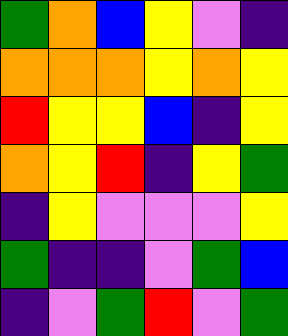[["green", "orange", "blue", "yellow", "violet", "indigo"], ["orange", "orange", "orange", "yellow", "orange", "yellow"], ["red", "yellow", "yellow", "blue", "indigo", "yellow"], ["orange", "yellow", "red", "indigo", "yellow", "green"], ["indigo", "yellow", "violet", "violet", "violet", "yellow"], ["green", "indigo", "indigo", "violet", "green", "blue"], ["indigo", "violet", "green", "red", "violet", "green"]]